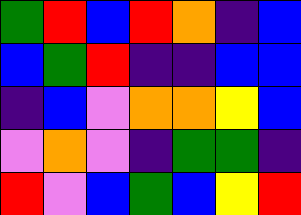[["green", "red", "blue", "red", "orange", "indigo", "blue"], ["blue", "green", "red", "indigo", "indigo", "blue", "blue"], ["indigo", "blue", "violet", "orange", "orange", "yellow", "blue"], ["violet", "orange", "violet", "indigo", "green", "green", "indigo"], ["red", "violet", "blue", "green", "blue", "yellow", "red"]]